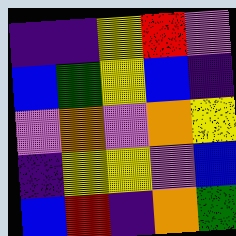[["indigo", "indigo", "yellow", "red", "violet"], ["blue", "green", "yellow", "blue", "indigo"], ["violet", "orange", "violet", "orange", "yellow"], ["indigo", "yellow", "yellow", "violet", "blue"], ["blue", "red", "indigo", "orange", "green"]]